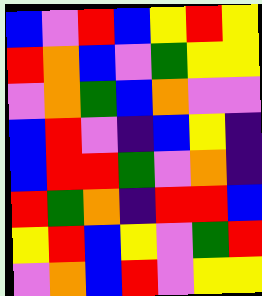[["blue", "violet", "red", "blue", "yellow", "red", "yellow"], ["red", "orange", "blue", "violet", "green", "yellow", "yellow"], ["violet", "orange", "green", "blue", "orange", "violet", "violet"], ["blue", "red", "violet", "indigo", "blue", "yellow", "indigo"], ["blue", "red", "red", "green", "violet", "orange", "indigo"], ["red", "green", "orange", "indigo", "red", "red", "blue"], ["yellow", "red", "blue", "yellow", "violet", "green", "red"], ["violet", "orange", "blue", "red", "violet", "yellow", "yellow"]]